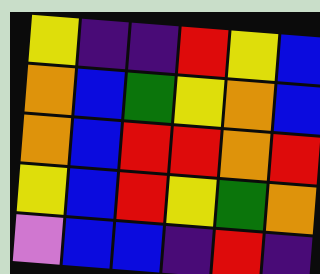[["yellow", "indigo", "indigo", "red", "yellow", "blue"], ["orange", "blue", "green", "yellow", "orange", "blue"], ["orange", "blue", "red", "red", "orange", "red"], ["yellow", "blue", "red", "yellow", "green", "orange"], ["violet", "blue", "blue", "indigo", "red", "indigo"]]